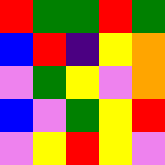[["red", "green", "green", "red", "green"], ["blue", "red", "indigo", "yellow", "orange"], ["violet", "green", "yellow", "violet", "orange"], ["blue", "violet", "green", "yellow", "red"], ["violet", "yellow", "red", "yellow", "violet"]]